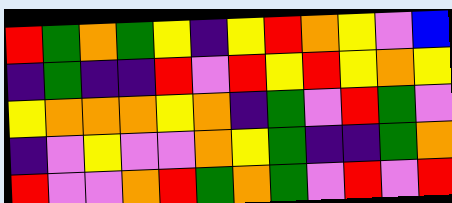[["red", "green", "orange", "green", "yellow", "indigo", "yellow", "red", "orange", "yellow", "violet", "blue"], ["indigo", "green", "indigo", "indigo", "red", "violet", "red", "yellow", "red", "yellow", "orange", "yellow"], ["yellow", "orange", "orange", "orange", "yellow", "orange", "indigo", "green", "violet", "red", "green", "violet"], ["indigo", "violet", "yellow", "violet", "violet", "orange", "yellow", "green", "indigo", "indigo", "green", "orange"], ["red", "violet", "violet", "orange", "red", "green", "orange", "green", "violet", "red", "violet", "red"]]